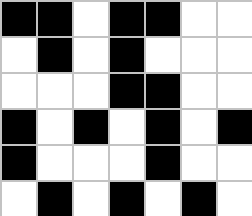[["black", "black", "white", "black", "black", "white", "white"], ["white", "black", "white", "black", "white", "white", "white"], ["white", "white", "white", "black", "black", "white", "white"], ["black", "white", "black", "white", "black", "white", "black"], ["black", "white", "white", "white", "black", "white", "white"], ["white", "black", "white", "black", "white", "black", "white"]]